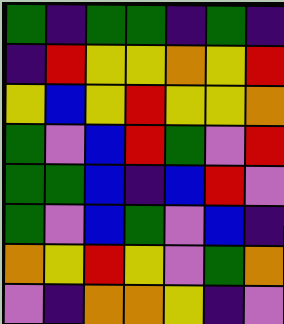[["green", "indigo", "green", "green", "indigo", "green", "indigo"], ["indigo", "red", "yellow", "yellow", "orange", "yellow", "red"], ["yellow", "blue", "yellow", "red", "yellow", "yellow", "orange"], ["green", "violet", "blue", "red", "green", "violet", "red"], ["green", "green", "blue", "indigo", "blue", "red", "violet"], ["green", "violet", "blue", "green", "violet", "blue", "indigo"], ["orange", "yellow", "red", "yellow", "violet", "green", "orange"], ["violet", "indigo", "orange", "orange", "yellow", "indigo", "violet"]]